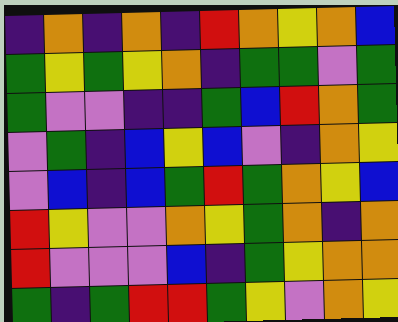[["indigo", "orange", "indigo", "orange", "indigo", "red", "orange", "yellow", "orange", "blue"], ["green", "yellow", "green", "yellow", "orange", "indigo", "green", "green", "violet", "green"], ["green", "violet", "violet", "indigo", "indigo", "green", "blue", "red", "orange", "green"], ["violet", "green", "indigo", "blue", "yellow", "blue", "violet", "indigo", "orange", "yellow"], ["violet", "blue", "indigo", "blue", "green", "red", "green", "orange", "yellow", "blue"], ["red", "yellow", "violet", "violet", "orange", "yellow", "green", "orange", "indigo", "orange"], ["red", "violet", "violet", "violet", "blue", "indigo", "green", "yellow", "orange", "orange"], ["green", "indigo", "green", "red", "red", "green", "yellow", "violet", "orange", "yellow"]]